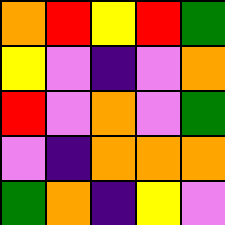[["orange", "red", "yellow", "red", "green"], ["yellow", "violet", "indigo", "violet", "orange"], ["red", "violet", "orange", "violet", "green"], ["violet", "indigo", "orange", "orange", "orange"], ["green", "orange", "indigo", "yellow", "violet"]]